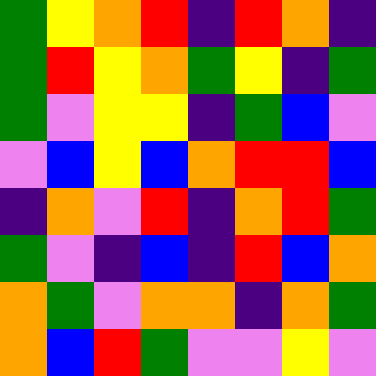[["green", "yellow", "orange", "red", "indigo", "red", "orange", "indigo"], ["green", "red", "yellow", "orange", "green", "yellow", "indigo", "green"], ["green", "violet", "yellow", "yellow", "indigo", "green", "blue", "violet"], ["violet", "blue", "yellow", "blue", "orange", "red", "red", "blue"], ["indigo", "orange", "violet", "red", "indigo", "orange", "red", "green"], ["green", "violet", "indigo", "blue", "indigo", "red", "blue", "orange"], ["orange", "green", "violet", "orange", "orange", "indigo", "orange", "green"], ["orange", "blue", "red", "green", "violet", "violet", "yellow", "violet"]]